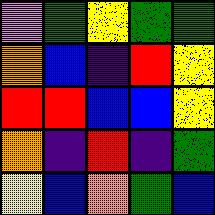[["violet", "green", "yellow", "green", "green"], ["orange", "blue", "indigo", "red", "yellow"], ["red", "red", "blue", "blue", "yellow"], ["orange", "indigo", "red", "indigo", "green"], ["yellow", "blue", "orange", "green", "blue"]]